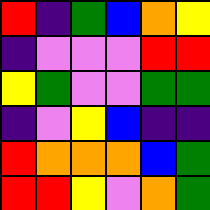[["red", "indigo", "green", "blue", "orange", "yellow"], ["indigo", "violet", "violet", "violet", "red", "red"], ["yellow", "green", "violet", "violet", "green", "green"], ["indigo", "violet", "yellow", "blue", "indigo", "indigo"], ["red", "orange", "orange", "orange", "blue", "green"], ["red", "red", "yellow", "violet", "orange", "green"]]